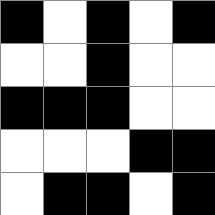[["black", "white", "black", "white", "black"], ["white", "white", "black", "white", "white"], ["black", "black", "black", "white", "white"], ["white", "white", "white", "black", "black"], ["white", "black", "black", "white", "black"]]